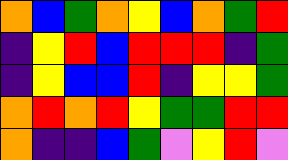[["orange", "blue", "green", "orange", "yellow", "blue", "orange", "green", "red"], ["indigo", "yellow", "red", "blue", "red", "red", "red", "indigo", "green"], ["indigo", "yellow", "blue", "blue", "red", "indigo", "yellow", "yellow", "green"], ["orange", "red", "orange", "red", "yellow", "green", "green", "red", "red"], ["orange", "indigo", "indigo", "blue", "green", "violet", "yellow", "red", "violet"]]